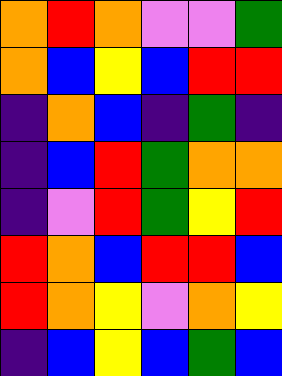[["orange", "red", "orange", "violet", "violet", "green"], ["orange", "blue", "yellow", "blue", "red", "red"], ["indigo", "orange", "blue", "indigo", "green", "indigo"], ["indigo", "blue", "red", "green", "orange", "orange"], ["indigo", "violet", "red", "green", "yellow", "red"], ["red", "orange", "blue", "red", "red", "blue"], ["red", "orange", "yellow", "violet", "orange", "yellow"], ["indigo", "blue", "yellow", "blue", "green", "blue"]]